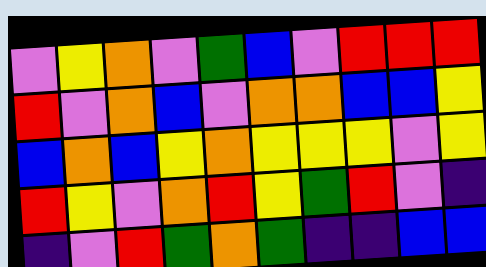[["violet", "yellow", "orange", "violet", "green", "blue", "violet", "red", "red", "red"], ["red", "violet", "orange", "blue", "violet", "orange", "orange", "blue", "blue", "yellow"], ["blue", "orange", "blue", "yellow", "orange", "yellow", "yellow", "yellow", "violet", "yellow"], ["red", "yellow", "violet", "orange", "red", "yellow", "green", "red", "violet", "indigo"], ["indigo", "violet", "red", "green", "orange", "green", "indigo", "indigo", "blue", "blue"]]